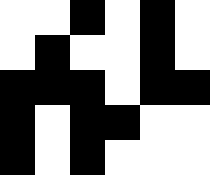[["white", "white", "black", "white", "black", "white"], ["white", "black", "white", "white", "black", "white"], ["black", "black", "black", "white", "black", "black"], ["black", "white", "black", "black", "white", "white"], ["black", "white", "black", "white", "white", "white"]]